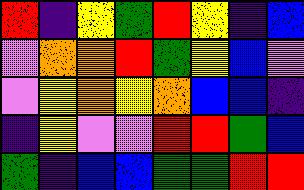[["red", "indigo", "yellow", "green", "red", "yellow", "indigo", "blue"], ["violet", "orange", "orange", "red", "green", "yellow", "blue", "violet"], ["violet", "yellow", "orange", "yellow", "orange", "blue", "blue", "indigo"], ["indigo", "yellow", "violet", "violet", "red", "red", "green", "blue"], ["green", "indigo", "blue", "blue", "green", "green", "red", "red"]]